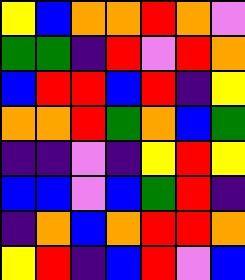[["yellow", "blue", "orange", "orange", "red", "orange", "violet"], ["green", "green", "indigo", "red", "violet", "red", "orange"], ["blue", "red", "red", "blue", "red", "indigo", "yellow"], ["orange", "orange", "red", "green", "orange", "blue", "green"], ["indigo", "indigo", "violet", "indigo", "yellow", "red", "yellow"], ["blue", "blue", "violet", "blue", "green", "red", "indigo"], ["indigo", "orange", "blue", "orange", "red", "red", "orange"], ["yellow", "red", "indigo", "blue", "red", "violet", "blue"]]